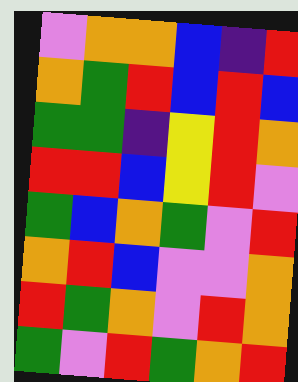[["violet", "orange", "orange", "blue", "indigo", "red"], ["orange", "green", "red", "blue", "red", "blue"], ["green", "green", "indigo", "yellow", "red", "orange"], ["red", "red", "blue", "yellow", "red", "violet"], ["green", "blue", "orange", "green", "violet", "red"], ["orange", "red", "blue", "violet", "violet", "orange"], ["red", "green", "orange", "violet", "red", "orange"], ["green", "violet", "red", "green", "orange", "red"]]